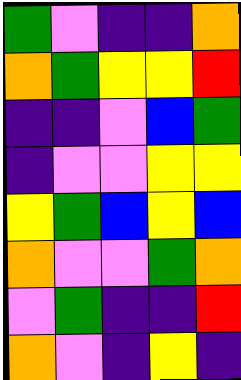[["green", "violet", "indigo", "indigo", "orange"], ["orange", "green", "yellow", "yellow", "red"], ["indigo", "indigo", "violet", "blue", "green"], ["indigo", "violet", "violet", "yellow", "yellow"], ["yellow", "green", "blue", "yellow", "blue"], ["orange", "violet", "violet", "green", "orange"], ["violet", "green", "indigo", "indigo", "red"], ["orange", "violet", "indigo", "yellow", "indigo"]]